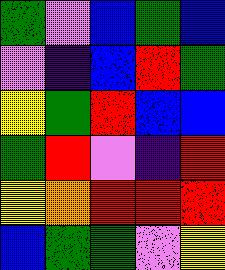[["green", "violet", "blue", "green", "blue"], ["violet", "indigo", "blue", "red", "green"], ["yellow", "green", "red", "blue", "blue"], ["green", "red", "violet", "indigo", "red"], ["yellow", "orange", "red", "red", "red"], ["blue", "green", "green", "violet", "yellow"]]